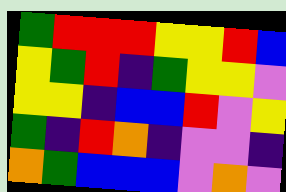[["green", "red", "red", "red", "yellow", "yellow", "red", "blue"], ["yellow", "green", "red", "indigo", "green", "yellow", "yellow", "violet"], ["yellow", "yellow", "indigo", "blue", "blue", "red", "violet", "yellow"], ["green", "indigo", "red", "orange", "indigo", "violet", "violet", "indigo"], ["orange", "green", "blue", "blue", "blue", "violet", "orange", "violet"]]